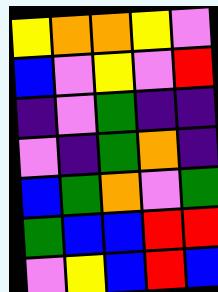[["yellow", "orange", "orange", "yellow", "violet"], ["blue", "violet", "yellow", "violet", "red"], ["indigo", "violet", "green", "indigo", "indigo"], ["violet", "indigo", "green", "orange", "indigo"], ["blue", "green", "orange", "violet", "green"], ["green", "blue", "blue", "red", "red"], ["violet", "yellow", "blue", "red", "blue"]]